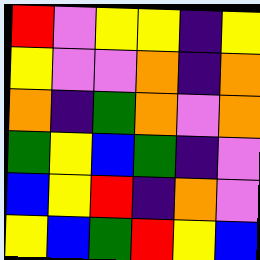[["red", "violet", "yellow", "yellow", "indigo", "yellow"], ["yellow", "violet", "violet", "orange", "indigo", "orange"], ["orange", "indigo", "green", "orange", "violet", "orange"], ["green", "yellow", "blue", "green", "indigo", "violet"], ["blue", "yellow", "red", "indigo", "orange", "violet"], ["yellow", "blue", "green", "red", "yellow", "blue"]]